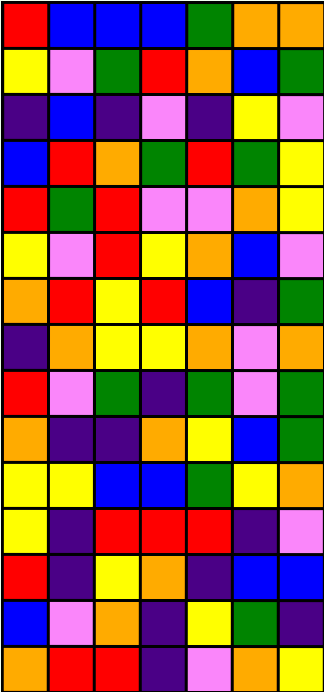[["red", "blue", "blue", "blue", "green", "orange", "orange"], ["yellow", "violet", "green", "red", "orange", "blue", "green"], ["indigo", "blue", "indigo", "violet", "indigo", "yellow", "violet"], ["blue", "red", "orange", "green", "red", "green", "yellow"], ["red", "green", "red", "violet", "violet", "orange", "yellow"], ["yellow", "violet", "red", "yellow", "orange", "blue", "violet"], ["orange", "red", "yellow", "red", "blue", "indigo", "green"], ["indigo", "orange", "yellow", "yellow", "orange", "violet", "orange"], ["red", "violet", "green", "indigo", "green", "violet", "green"], ["orange", "indigo", "indigo", "orange", "yellow", "blue", "green"], ["yellow", "yellow", "blue", "blue", "green", "yellow", "orange"], ["yellow", "indigo", "red", "red", "red", "indigo", "violet"], ["red", "indigo", "yellow", "orange", "indigo", "blue", "blue"], ["blue", "violet", "orange", "indigo", "yellow", "green", "indigo"], ["orange", "red", "red", "indigo", "violet", "orange", "yellow"]]